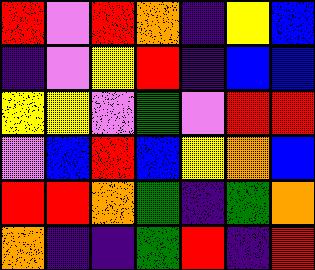[["red", "violet", "red", "orange", "indigo", "yellow", "blue"], ["indigo", "violet", "yellow", "red", "indigo", "blue", "blue"], ["yellow", "yellow", "violet", "green", "violet", "red", "red"], ["violet", "blue", "red", "blue", "yellow", "orange", "blue"], ["red", "red", "orange", "green", "indigo", "green", "orange"], ["orange", "indigo", "indigo", "green", "red", "indigo", "red"]]